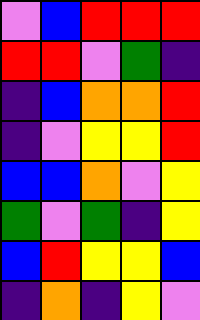[["violet", "blue", "red", "red", "red"], ["red", "red", "violet", "green", "indigo"], ["indigo", "blue", "orange", "orange", "red"], ["indigo", "violet", "yellow", "yellow", "red"], ["blue", "blue", "orange", "violet", "yellow"], ["green", "violet", "green", "indigo", "yellow"], ["blue", "red", "yellow", "yellow", "blue"], ["indigo", "orange", "indigo", "yellow", "violet"]]